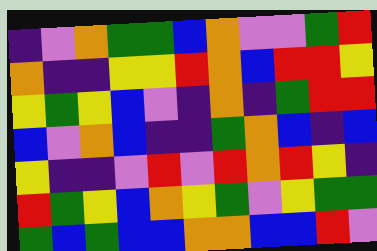[["indigo", "violet", "orange", "green", "green", "blue", "orange", "violet", "violet", "green", "red"], ["orange", "indigo", "indigo", "yellow", "yellow", "red", "orange", "blue", "red", "red", "yellow"], ["yellow", "green", "yellow", "blue", "violet", "indigo", "orange", "indigo", "green", "red", "red"], ["blue", "violet", "orange", "blue", "indigo", "indigo", "green", "orange", "blue", "indigo", "blue"], ["yellow", "indigo", "indigo", "violet", "red", "violet", "red", "orange", "red", "yellow", "indigo"], ["red", "green", "yellow", "blue", "orange", "yellow", "green", "violet", "yellow", "green", "green"], ["green", "blue", "green", "blue", "blue", "orange", "orange", "blue", "blue", "red", "violet"]]